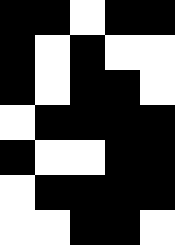[["black", "black", "white", "black", "black"], ["black", "white", "black", "white", "white"], ["black", "white", "black", "black", "white"], ["white", "black", "black", "black", "black"], ["black", "white", "white", "black", "black"], ["white", "black", "black", "black", "black"], ["white", "white", "black", "black", "white"]]